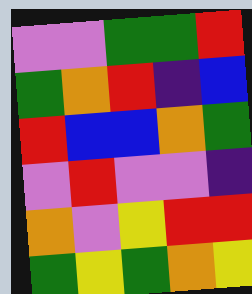[["violet", "violet", "green", "green", "red"], ["green", "orange", "red", "indigo", "blue"], ["red", "blue", "blue", "orange", "green"], ["violet", "red", "violet", "violet", "indigo"], ["orange", "violet", "yellow", "red", "red"], ["green", "yellow", "green", "orange", "yellow"]]